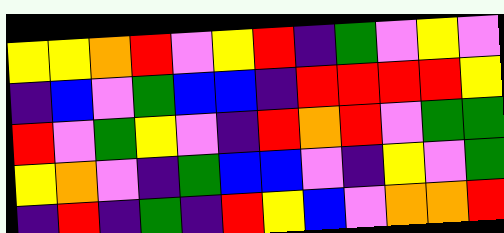[["yellow", "yellow", "orange", "red", "violet", "yellow", "red", "indigo", "green", "violet", "yellow", "violet"], ["indigo", "blue", "violet", "green", "blue", "blue", "indigo", "red", "red", "red", "red", "yellow"], ["red", "violet", "green", "yellow", "violet", "indigo", "red", "orange", "red", "violet", "green", "green"], ["yellow", "orange", "violet", "indigo", "green", "blue", "blue", "violet", "indigo", "yellow", "violet", "green"], ["indigo", "red", "indigo", "green", "indigo", "red", "yellow", "blue", "violet", "orange", "orange", "red"]]